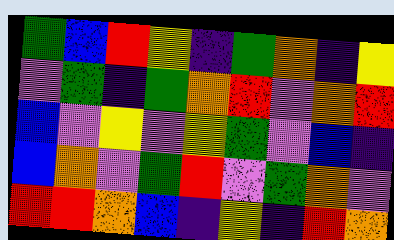[["green", "blue", "red", "yellow", "indigo", "green", "orange", "indigo", "yellow"], ["violet", "green", "indigo", "green", "orange", "red", "violet", "orange", "red"], ["blue", "violet", "yellow", "violet", "yellow", "green", "violet", "blue", "indigo"], ["blue", "orange", "violet", "green", "red", "violet", "green", "orange", "violet"], ["red", "red", "orange", "blue", "indigo", "yellow", "indigo", "red", "orange"]]